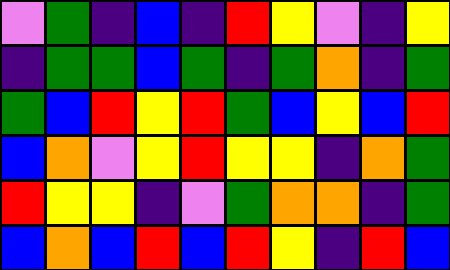[["violet", "green", "indigo", "blue", "indigo", "red", "yellow", "violet", "indigo", "yellow"], ["indigo", "green", "green", "blue", "green", "indigo", "green", "orange", "indigo", "green"], ["green", "blue", "red", "yellow", "red", "green", "blue", "yellow", "blue", "red"], ["blue", "orange", "violet", "yellow", "red", "yellow", "yellow", "indigo", "orange", "green"], ["red", "yellow", "yellow", "indigo", "violet", "green", "orange", "orange", "indigo", "green"], ["blue", "orange", "blue", "red", "blue", "red", "yellow", "indigo", "red", "blue"]]